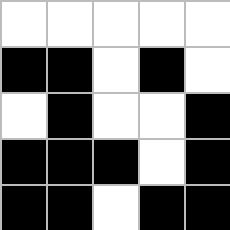[["white", "white", "white", "white", "white"], ["black", "black", "white", "black", "white"], ["white", "black", "white", "white", "black"], ["black", "black", "black", "white", "black"], ["black", "black", "white", "black", "black"]]